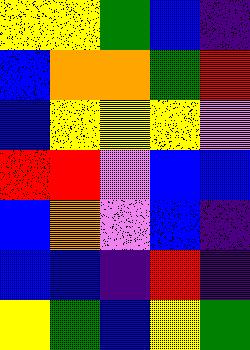[["yellow", "yellow", "green", "blue", "indigo"], ["blue", "orange", "orange", "green", "red"], ["blue", "yellow", "yellow", "yellow", "violet"], ["red", "red", "violet", "blue", "blue"], ["blue", "orange", "violet", "blue", "indigo"], ["blue", "blue", "indigo", "red", "indigo"], ["yellow", "green", "blue", "yellow", "green"]]